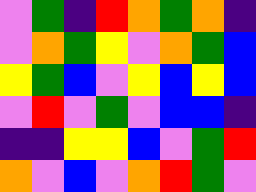[["violet", "green", "indigo", "red", "orange", "green", "orange", "indigo"], ["violet", "orange", "green", "yellow", "violet", "orange", "green", "blue"], ["yellow", "green", "blue", "violet", "yellow", "blue", "yellow", "blue"], ["violet", "red", "violet", "green", "violet", "blue", "blue", "indigo"], ["indigo", "indigo", "yellow", "yellow", "blue", "violet", "green", "red"], ["orange", "violet", "blue", "violet", "orange", "red", "green", "violet"]]